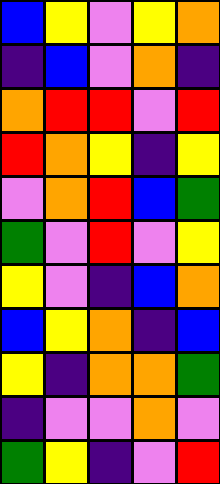[["blue", "yellow", "violet", "yellow", "orange"], ["indigo", "blue", "violet", "orange", "indigo"], ["orange", "red", "red", "violet", "red"], ["red", "orange", "yellow", "indigo", "yellow"], ["violet", "orange", "red", "blue", "green"], ["green", "violet", "red", "violet", "yellow"], ["yellow", "violet", "indigo", "blue", "orange"], ["blue", "yellow", "orange", "indigo", "blue"], ["yellow", "indigo", "orange", "orange", "green"], ["indigo", "violet", "violet", "orange", "violet"], ["green", "yellow", "indigo", "violet", "red"]]